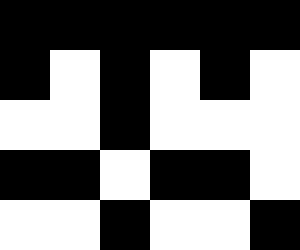[["black", "black", "black", "black", "black", "black"], ["black", "white", "black", "white", "black", "white"], ["white", "white", "black", "white", "white", "white"], ["black", "black", "white", "black", "black", "white"], ["white", "white", "black", "white", "white", "black"]]